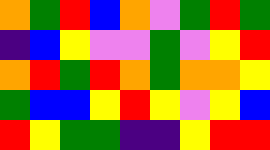[["orange", "green", "red", "blue", "orange", "violet", "green", "red", "green"], ["indigo", "blue", "yellow", "violet", "violet", "green", "violet", "yellow", "red"], ["orange", "red", "green", "red", "orange", "green", "orange", "orange", "yellow"], ["green", "blue", "blue", "yellow", "red", "yellow", "violet", "yellow", "blue"], ["red", "yellow", "green", "green", "indigo", "indigo", "yellow", "red", "red"]]